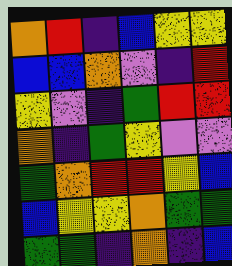[["orange", "red", "indigo", "blue", "yellow", "yellow"], ["blue", "blue", "orange", "violet", "indigo", "red"], ["yellow", "violet", "indigo", "green", "red", "red"], ["orange", "indigo", "green", "yellow", "violet", "violet"], ["green", "orange", "red", "red", "yellow", "blue"], ["blue", "yellow", "yellow", "orange", "green", "green"], ["green", "green", "indigo", "orange", "indigo", "blue"]]